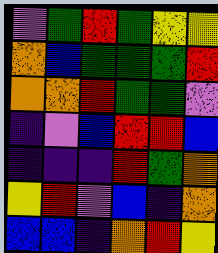[["violet", "green", "red", "green", "yellow", "yellow"], ["orange", "blue", "green", "green", "green", "red"], ["orange", "orange", "red", "green", "green", "violet"], ["indigo", "violet", "blue", "red", "red", "blue"], ["indigo", "indigo", "indigo", "red", "green", "orange"], ["yellow", "red", "violet", "blue", "indigo", "orange"], ["blue", "blue", "indigo", "orange", "red", "yellow"]]